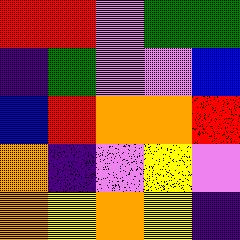[["red", "red", "violet", "green", "green"], ["indigo", "green", "violet", "violet", "blue"], ["blue", "red", "orange", "orange", "red"], ["orange", "indigo", "violet", "yellow", "violet"], ["orange", "yellow", "orange", "yellow", "indigo"]]